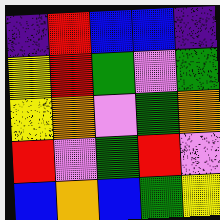[["indigo", "red", "blue", "blue", "indigo"], ["yellow", "red", "green", "violet", "green"], ["yellow", "orange", "violet", "green", "orange"], ["red", "violet", "green", "red", "violet"], ["blue", "orange", "blue", "green", "yellow"]]